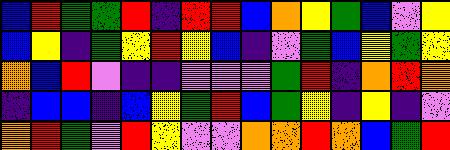[["blue", "red", "green", "green", "red", "indigo", "red", "red", "blue", "orange", "yellow", "green", "blue", "violet", "yellow"], ["blue", "yellow", "indigo", "green", "yellow", "red", "yellow", "blue", "indigo", "violet", "green", "blue", "yellow", "green", "yellow"], ["orange", "blue", "red", "violet", "indigo", "indigo", "violet", "violet", "violet", "green", "red", "indigo", "orange", "red", "orange"], ["indigo", "blue", "blue", "indigo", "blue", "yellow", "green", "red", "blue", "green", "yellow", "indigo", "yellow", "indigo", "violet"], ["orange", "red", "green", "violet", "red", "yellow", "violet", "violet", "orange", "orange", "red", "orange", "blue", "green", "red"]]